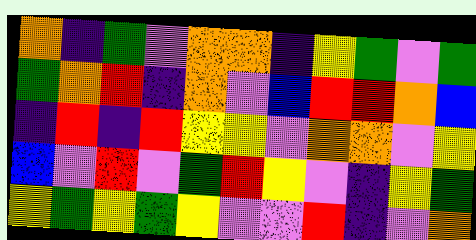[["orange", "indigo", "green", "violet", "orange", "orange", "indigo", "yellow", "green", "violet", "green"], ["green", "orange", "red", "indigo", "orange", "violet", "blue", "red", "red", "orange", "blue"], ["indigo", "red", "indigo", "red", "yellow", "yellow", "violet", "orange", "orange", "violet", "yellow"], ["blue", "violet", "red", "violet", "green", "red", "yellow", "violet", "indigo", "yellow", "green"], ["yellow", "green", "yellow", "green", "yellow", "violet", "violet", "red", "indigo", "violet", "orange"]]